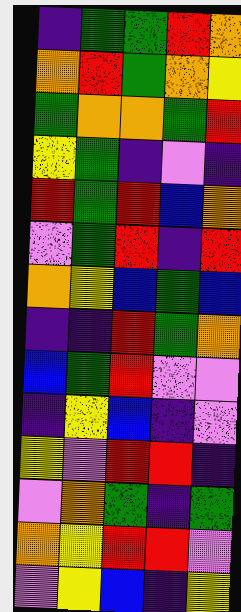[["indigo", "green", "green", "red", "orange"], ["orange", "red", "green", "orange", "yellow"], ["green", "orange", "orange", "green", "red"], ["yellow", "green", "indigo", "violet", "indigo"], ["red", "green", "red", "blue", "orange"], ["violet", "green", "red", "indigo", "red"], ["orange", "yellow", "blue", "green", "blue"], ["indigo", "indigo", "red", "green", "orange"], ["blue", "green", "red", "violet", "violet"], ["indigo", "yellow", "blue", "indigo", "violet"], ["yellow", "violet", "red", "red", "indigo"], ["violet", "orange", "green", "indigo", "green"], ["orange", "yellow", "red", "red", "violet"], ["violet", "yellow", "blue", "indigo", "yellow"]]